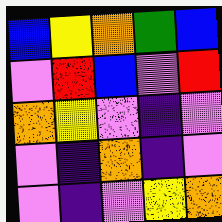[["blue", "yellow", "orange", "green", "blue"], ["violet", "red", "blue", "violet", "red"], ["orange", "yellow", "violet", "indigo", "violet"], ["violet", "indigo", "orange", "indigo", "violet"], ["violet", "indigo", "violet", "yellow", "orange"]]